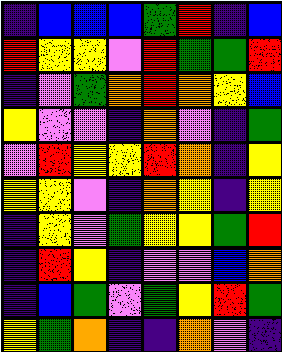[["indigo", "blue", "blue", "blue", "green", "red", "indigo", "blue"], ["red", "yellow", "yellow", "violet", "red", "green", "green", "red"], ["indigo", "violet", "green", "orange", "red", "orange", "yellow", "blue"], ["yellow", "violet", "violet", "indigo", "orange", "violet", "indigo", "green"], ["violet", "red", "yellow", "yellow", "red", "orange", "indigo", "yellow"], ["yellow", "yellow", "violet", "indigo", "orange", "yellow", "indigo", "yellow"], ["indigo", "yellow", "violet", "green", "yellow", "yellow", "green", "red"], ["indigo", "red", "yellow", "indigo", "violet", "violet", "blue", "orange"], ["indigo", "blue", "green", "violet", "green", "yellow", "red", "green"], ["yellow", "green", "orange", "indigo", "indigo", "orange", "violet", "indigo"]]